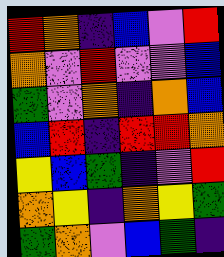[["red", "orange", "indigo", "blue", "violet", "red"], ["orange", "violet", "red", "violet", "violet", "blue"], ["green", "violet", "orange", "indigo", "orange", "blue"], ["blue", "red", "indigo", "red", "red", "orange"], ["yellow", "blue", "green", "indigo", "violet", "red"], ["orange", "yellow", "indigo", "orange", "yellow", "green"], ["green", "orange", "violet", "blue", "green", "indigo"]]